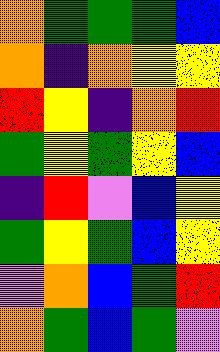[["orange", "green", "green", "green", "blue"], ["orange", "indigo", "orange", "yellow", "yellow"], ["red", "yellow", "indigo", "orange", "red"], ["green", "yellow", "green", "yellow", "blue"], ["indigo", "red", "violet", "blue", "yellow"], ["green", "yellow", "green", "blue", "yellow"], ["violet", "orange", "blue", "green", "red"], ["orange", "green", "blue", "green", "violet"]]